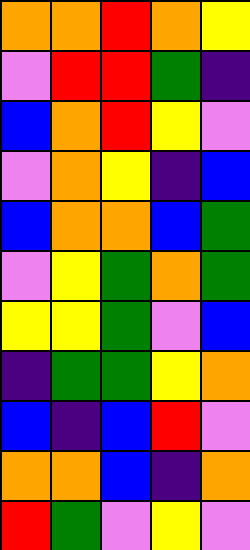[["orange", "orange", "red", "orange", "yellow"], ["violet", "red", "red", "green", "indigo"], ["blue", "orange", "red", "yellow", "violet"], ["violet", "orange", "yellow", "indigo", "blue"], ["blue", "orange", "orange", "blue", "green"], ["violet", "yellow", "green", "orange", "green"], ["yellow", "yellow", "green", "violet", "blue"], ["indigo", "green", "green", "yellow", "orange"], ["blue", "indigo", "blue", "red", "violet"], ["orange", "orange", "blue", "indigo", "orange"], ["red", "green", "violet", "yellow", "violet"]]